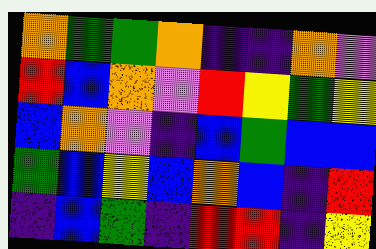[["orange", "green", "green", "orange", "indigo", "indigo", "orange", "violet"], ["red", "blue", "orange", "violet", "red", "yellow", "green", "yellow"], ["blue", "orange", "violet", "indigo", "blue", "green", "blue", "blue"], ["green", "blue", "yellow", "blue", "orange", "blue", "indigo", "red"], ["indigo", "blue", "green", "indigo", "red", "red", "indigo", "yellow"]]